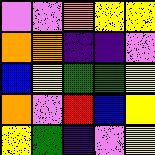[["violet", "violet", "orange", "yellow", "yellow"], ["orange", "orange", "indigo", "indigo", "violet"], ["blue", "yellow", "green", "green", "yellow"], ["orange", "violet", "red", "blue", "yellow"], ["yellow", "green", "indigo", "violet", "yellow"]]